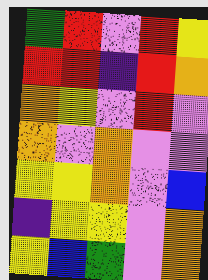[["green", "red", "violet", "red", "yellow"], ["red", "red", "indigo", "red", "orange"], ["orange", "yellow", "violet", "red", "violet"], ["orange", "violet", "orange", "violet", "violet"], ["yellow", "yellow", "orange", "violet", "blue"], ["indigo", "yellow", "yellow", "violet", "orange"], ["yellow", "blue", "green", "violet", "orange"]]